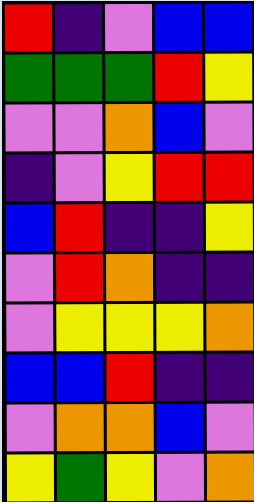[["red", "indigo", "violet", "blue", "blue"], ["green", "green", "green", "red", "yellow"], ["violet", "violet", "orange", "blue", "violet"], ["indigo", "violet", "yellow", "red", "red"], ["blue", "red", "indigo", "indigo", "yellow"], ["violet", "red", "orange", "indigo", "indigo"], ["violet", "yellow", "yellow", "yellow", "orange"], ["blue", "blue", "red", "indigo", "indigo"], ["violet", "orange", "orange", "blue", "violet"], ["yellow", "green", "yellow", "violet", "orange"]]